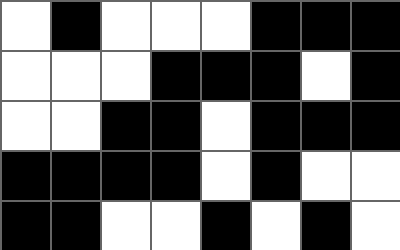[["white", "black", "white", "white", "white", "black", "black", "black"], ["white", "white", "white", "black", "black", "black", "white", "black"], ["white", "white", "black", "black", "white", "black", "black", "black"], ["black", "black", "black", "black", "white", "black", "white", "white"], ["black", "black", "white", "white", "black", "white", "black", "white"]]